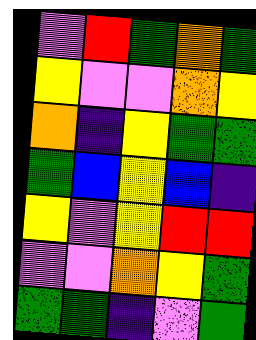[["violet", "red", "green", "orange", "green"], ["yellow", "violet", "violet", "orange", "yellow"], ["orange", "indigo", "yellow", "green", "green"], ["green", "blue", "yellow", "blue", "indigo"], ["yellow", "violet", "yellow", "red", "red"], ["violet", "violet", "orange", "yellow", "green"], ["green", "green", "indigo", "violet", "green"]]